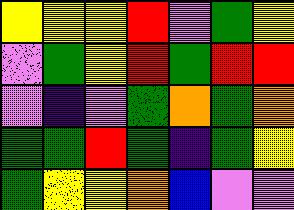[["yellow", "yellow", "yellow", "red", "violet", "green", "yellow"], ["violet", "green", "yellow", "red", "green", "red", "red"], ["violet", "indigo", "violet", "green", "orange", "green", "orange"], ["green", "green", "red", "green", "indigo", "green", "yellow"], ["green", "yellow", "yellow", "orange", "blue", "violet", "violet"]]